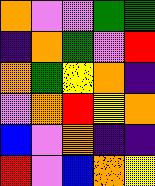[["orange", "violet", "violet", "green", "green"], ["indigo", "orange", "green", "violet", "red"], ["orange", "green", "yellow", "orange", "indigo"], ["violet", "orange", "red", "yellow", "orange"], ["blue", "violet", "orange", "indigo", "indigo"], ["red", "violet", "blue", "orange", "yellow"]]